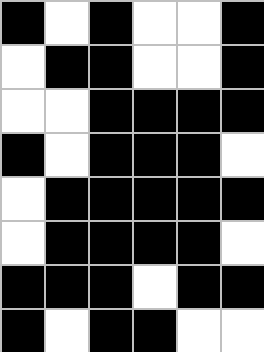[["black", "white", "black", "white", "white", "black"], ["white", "black", "black", "white", "white", "black"], ["white", "white", "black", "black", "black", "black"], ["black", "white", "black", "black", "black", "white"], ["white", "black", "black", "black", "black", "black"], ["white", "black", "black", "black", "black", "white"], ["black", "black", "black", "white", "black", "black"], ["black", "white", "black", "black", "white", "white"]]